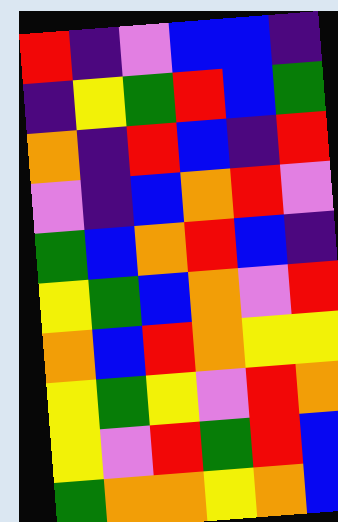[["red", "indigo", "violet", "blue", "blue", "indigo"], ["indigo", "yellow", "green", "red", "blue", "green"], ["orange", "indigo", "red", "blue", "indigo", "red"], ["violet", "indigo", "blue", "orange", "red", "violet"], ["green", "blue", "orange", "red", "blue", "indigo"], ["yellow", "green", "blue", "orange", "violet", "red"], ["orange", "blue", "red", "orange", "yellow", "yellow"], ["yellow", "green", "yellow", "violet", "red", "orange"], ["yellow", "violet", "red", "green", "red", "blue"], ["green", "orange", "orange", "yellow", "orange", "blue"]]